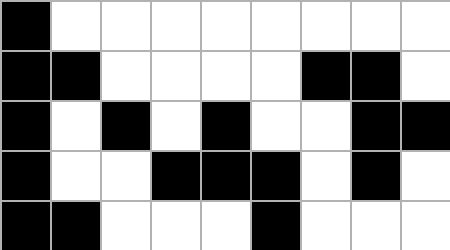[["black", "white", "white", "white", "white", "white", "white", "white", "white"], ["black", "black", "white", "white", "white", "white", "black", "black", "white"], ["black", "white", "black", "white", "black", "white", "white", "black", "black"], ["black", "white", "white", "black", "black", "black", "white", "black", "white"], ["black", "black", "white", "white", "white", "black", "white", "white", "white"]]